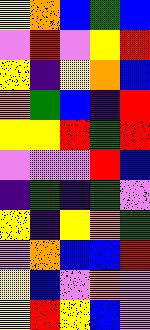[["yellow", "orange", "blue", "green", "blue"], ["violet", "red", "violet", "yellow", "red"], ["yellow", "indigo", "yellow", "orange", "blue"], ["orange", "green", "blue", "indigo", "red"], ["yellow", "yellow", "red", "green", "red"], ["violet", "violet", "violet", "red", "blue"], ["indigo", "green", "indigo", "green", "violet"], ["yellow", "indigo", "yellow", "orange", "green"], ["violet", "orange", "blue", "blue", "red"], ["yellow", "blue", "violet", "orange", "violet"], ["yellow", "red", "yellow", "blue", "violet"]]